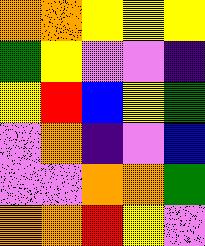[["orange", "orange", "yellow", "yellow", "yellow"], ["green", "yellow", "violet", "violet", "indigo"], ["yellow", "red", "blue", "yellow", "green"], ["violet", "orange", "indigo", "violet", "blue"], ["violet", "violet", "orange", "orange", "green"], ["orange", "orange", "red", "yellow", "violet"]]